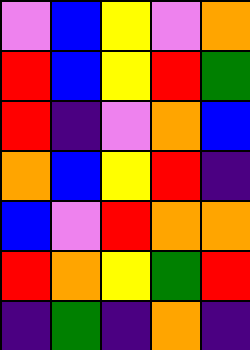[["violet", "blue", "yellow", "violet", "orange"], ["red", "blue", "yellow", "red", "green"], ["red", "indigo", "violet", "orange", "blue"], ["orange", "blue", "yellow", "red", "indigo"], ["blue", "violet", "red", "orange", "orange"], ["red", "orange", "yellow", "green", "red"], ["indigo", "green", "indigo", "orange", "indigo"]]